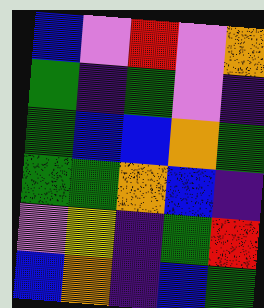[["blue", "violet", "red", "violet", "orange"], ["green", "indigo", "green", "violet", "indigo"], ["green", "blue", "blue", "orange", "green"], ["green", "green", "orange", "blue", "indigo"], ["violet", "yellow", "indigo", "green", "red"], ["blue", "orange", "indigo", "blue", "green"]]